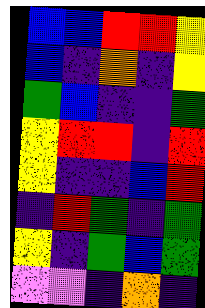[["blue", "blue", "red", "red", "yellow"], ["blue", "indigo", "orange", "indigo", "yellow"], ["green", "blue", "indigo", "indigo", "green"], ["yellow", "red", "red", "indigo", "red"], ["yellow", "indigo", "indigo", "blue", "red"], ["indigo", "red", "green", "indigo", "green"], ["yellow", "indigo", "green", "blue", "green"], ["violet", "violet", "indigo", "orange", "indigo"]]